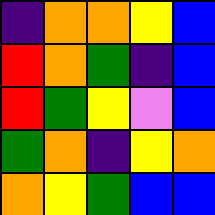[["indigo", "orange", "orange", "yellow", "blue"], ["red", "orange", "green", "indigo", "blue"], ["red", "green", "yellow", "violet", "blue"], ["green", "orange", "indigo", "yellow", "orange"], ["orange", "yellow", "green", "blue", "blue"]]